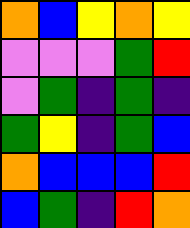[["orange", "blue", "yellow", "orange", "yellow"], ["violet", "violet", "violet", "green", "red"], ["violet", "green", "indigo", "green", "indigo"], ["green", "yellow", "indigo", "green", "blue"], ["orange", "blue", "blue", "blue", "red"], ["blue", "green", "indigo", "red", "orange"]]